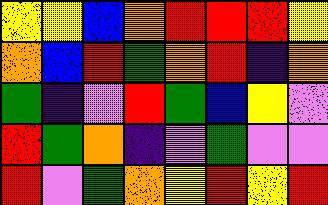[["yellow", "yellow", "blue", "orange", "red", "red", "red", "yellow"], ["orange", "blue", "red", "green", "orange", "red", "indigo", "orange"], ["green", "indigo", "violet", "red", "green", "blue", "yellow", "violet"], ["red", "green", "orange", "indigo", "violet", "green", "violet", "violet"], ["red", "violet", "green", "orange", "yellow", "red", "yellow", "red"]]